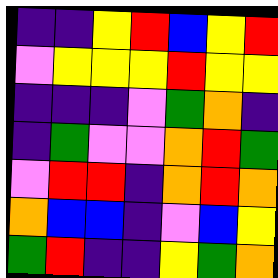[["indigo", "indigo", "yellow", "red", "blue", "yellow", "red"], ["violet", "yellow", "yellow", "yellow", "red", "yellow", "yellow"], ["indigo", "indigo", "indigo", "violet", "green", "orange", "indigo"], ["indigo", "green", "violet", "violet", "orange", "red", "green"], ["violet", "red", "red", "indigo", "orange", "red", "orange"], ["orange", "blue", "blue", "indigo", "violet", "blue", "yellow"], ["green", "red", "indigo", "indigo", "yellow", "green", "orange"]]